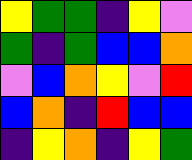[["yellow", "green", "green", "indigo", "yellow", "violet"], ["green", "indigo", "green", "blue", "blue", "orange"], ["violet", "blue", "orange", "yellow", "violet", "red"], ["blue", "orange", "indigo", "red", "blue", "blue"], ["indigo", "yellow", "orange", "indigo", "yellow", "green"]]